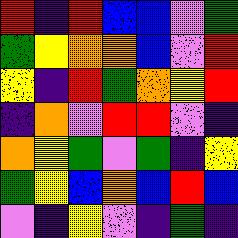[["red", "indigo", "red", "blue", "blue", "violet", "green"], ["green", "yellow", "orange", "orange", "blue", "violet", "red"], ["yellow", "indigo", "red", "green", "orange", "yellow", "red"], ["indigo", "orange", "violet", "red", "red", "violet", "indigo"], ["orange", "yellow", "green", "violet", "green", "indigo", "yellow"], ["green", "yellow", "blue", "orange", "blue", "red", "blue"], ["violet", "indigo", "yellow", "violet", "indigo", "green", "indigo"]]